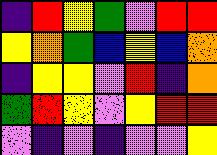[["indigo", "red", "yellow", "green", "violet", "red", "red"], ["yellow", "orange", "green", "blue", "yellow", "blue", "orange"], ["indigo", "yellow", "yellow", "violet", "red", "indigo", "orange"], ["green", "red", "yellow", "violet", "yellow", "red", "red"], ["violet", "indigo", "violet", "indigo", "violet", "violet", "yellow"]]